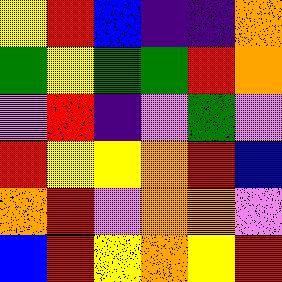[["yellow", "red", "blue", "indigo", "indigo", "orange"], ["green", "yellow", "green", "green", "red", "orange"], ["violet", "red", "indigo", "violet", "green", "violet"], ["red", "yellow", "yellow", "orange", "red", "blue"], ["orange", "red", "violet", "orange", "orange", "violet"], ["blue", "red", "yellow", "orange", "yellow", "red"]]